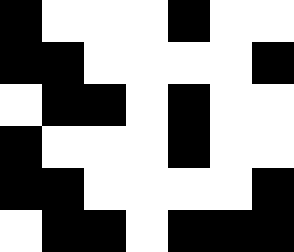[["black", "white", "white", "white", "black", "white", "white"], ["black", "black", "white", "white", "white", "white", "black"], ["white", "black", "black", "white", "black", "white", "white"], ["black", "white", "white", "white", "black", "white", "white"], ["black", "black", "white", "white", "white", "white", "black"], ["white", "black", "black", "white", "black", "black", "black"]]